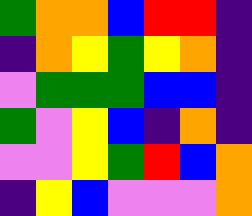[["green", "orange", "orange", "blue", "red", "red", "indigo"], ["indigo", "orange", "yellow", "green", "yellow", "orange", "indigo"], ["violet", "green", "green", "green", "blue", "blue", "indigo"], ["green", "violet", "yellow", "blue", "indigo", "orange", "indigo"], ["violet", "violet", "yellow", "green", "red", "blue", "orange"], ["indigo", "yellow", "blue", "violet", "violet", "violet", "orange"]]